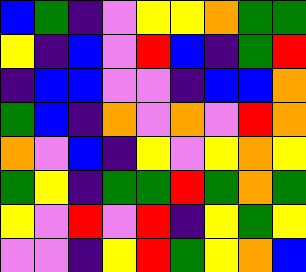[["blue", "green", "indigo", "violet", "yellow", "yellow", "orange", "green", "green"], ["yellow", "indigo", "blue", "violet", "red", "blue", "indigo", "green", "red"], ["indigo", "blue", "blue", "violet", "violet", "indigo", "blue", "blue", "orange"], ["green", "blue", "indigo", "orange", "violet", "orange", "violet", "red", "orange"], ["orange", "violet", "blue", "indigo", "yellow", "violet", "yellow", "orange", "yellow"], ["green", "yellow", "indigo", "green", "green", "red", "green", "orange", "green"], ["yellow", "violet", "red", "violet", "red", "indigo", "yellow", "green", "yellow"], ["violet", "violet", "indigo", "yellow", "red", "green", "yellow", "orange", "blue"]]